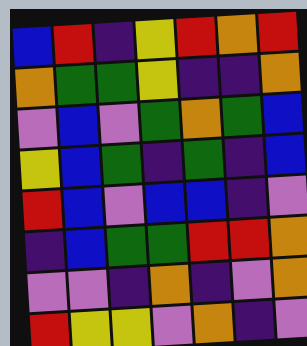[["blue", "red", "indigo", "yellow", "red", "orange", "red"], ["orange", "green", "green", "yellow", "indigo", "indigo", "orange"], ["violet", "blue", "violet", "green", "orange", "green", "blue"], ["yellow", "blue", "green", "indigo", "green", "indigo", "blue"], ["red", "blue", "violet", "blue", "blue", "indigo", "violet"], ["indigo", "blue", "green", "green", "red", "red", "orange"], ["violet", "violet", "indigo", "orange", "indigo", "violet", "orange"], ["red", "yellow", "yellow", "violet", "orange", "indigo", "violet"]]